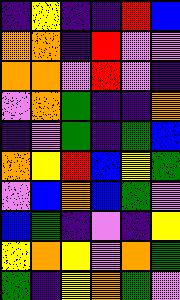[["indigo", "yellow", "indigo", "indigo", "red", "blue"], ["orange", "orange", "indigo", "red", "violet", "violet"], ["orange", "orange", "violet", "red", "violet", "indigo"], ["violet", "orange", "green", "indigo", "indigo", "orange"], ["indigo", "violet", "green", "indigo", "green", "blue"], ["orange", "yellow", "red", "blue", "yellow", "green"], ["violet", "blue", "orange", "blue", "green", "violet"], ["blue", "green", "indigo", "violet", "indigo", "yellow"], ["yellow", "orange", "yellow", "violet", "orange", "green"], ["green", "indigo", "yellow", "orange", "green", "violet"]]